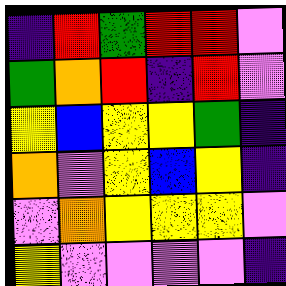[["indigo", "red", "green", "red", "red", "violet"], ["green", "orange", "red", "indigo", "red", "violet"], ["yellow", "blue", "yellow", "yellow", "green", "indigo"], ["orange", "violet", "yellow", "blue", "yellow", "indigo"], ["violet", "orange", "yellow", "yellow", "yellow", "violet"], ["yellow", "violet", "violet", "violet", "violet", "indigo"]]